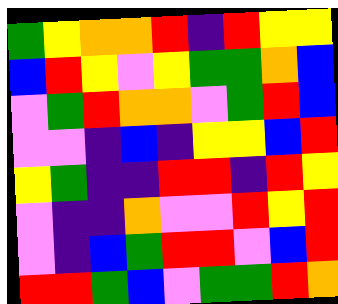[["green", "yellow", "orange", "orange", "red", "indigo", "red", "yellow", "yellow"], ["blue", "red", "yellow", "violet", "yellow", "green", "green", "orange", "blue"], ["violet", "green", "red", "orange", "orange", "violet", "green", "red", "blue"], ["violet", "violet", "indigo", "blue", "indigo", "yellow", "yellow", "blue", "red"], ["yellow", "green", "indigo", "indigo", "red", "red", "indigo", "red", "yellow"], ["violet", "indigo", "indigo", "orange", "violet", "violet", "red", "yellow", "red"], ["violet", "indigo", "blue", "green", "red", "red", "violet", "blue", "red"], ["red", "red", "green", "blue", "violet", "green", "green", "red", "orange"]]